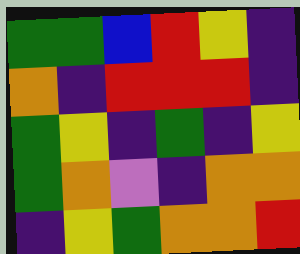[["green", "green", "blue", "red", "yellow", "indigo"], ["orange", "indigo", "red", "red", "red", "indigo"], ["green", "yellow", "indigo", "green", "indigo", "yellow"], ["green", "orange", "violet", "indigo", "orange", "orange"], ["indigo", "yellow", "green", "orange", "orange", "red"]]